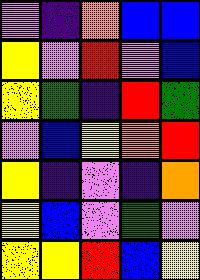[["violet", "indigo", "orange", "blue", "blue"], ["yellow", "violet", "red", "violet", "blue"], ["yellow", "green", "indigo", "red", "green"], ["violet", "blue", "yellow", "orange", "red"], ["yellow", "indigo", "violet", "indigo", "orange"], ["yellow", "blue", "violet", "green", "violet"], ["yellow", "yellow", "red", "blue", "yellow"]]